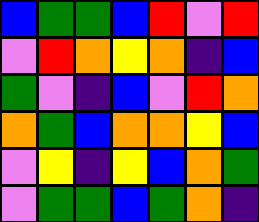[["blue", "green", "green", "blue", "red", "violet", "red"], ["violet", "red", "orange", "yellow", "orange", "indigo", "blue"], ["green", "violet", "indigo", "blue", "violet", "red", "orange"], ["orange", "green", "blue", "orange", "orange", "yellow", "blue"], ["violet", "yellow", "indigo", "yellow", "blue", "orange", "green"], ["violet", "green", "green", "blue", "green", "orange", "indigo"]]